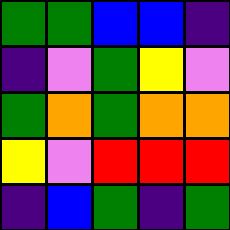[["green", "green", "blue", "blue", "indigo"], ["indigo", "violet", "green", "yellow", "violet"], ["green", "orange", "green", "orange", "orange"], ["yellow", "violet", "red", "red", "red"], ["indigo", "blue", "green", "indigo", "green"]]